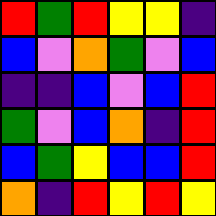[["red", "green", "red", "yellow", "yellow", "indigo"], ["blue", "violet", "orange", "green", "violet", "blue"], ["indigo", "indigo", "blue", "violet", "blue", "red"], ["green", "violet", "blue", "orange", "indigo", "red"], ["blue", "green", "yellow", "blue", "blue", "red"], ["orange", "indigo", "red", "yellow", "red", "yellow"]]